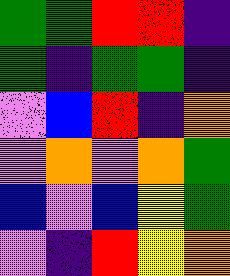[["green", "green", "red", "red", "indigo"], ["green", "indigo", "green", "green", "indigo"], ["violet", "blue", "red", "indigo", "orange"], ["violet", "orange", "violet", "orange", "green"], ["blue", "violet", "blue", "yellow", "green"], ["violet", "indigo", "red", "yellow", "orange"]]